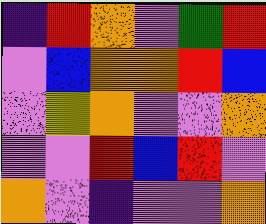[["indigo", "red", "orange", "violet", "green", "red"], ["violet", "blue", "orange", "orange", "red", "blue"], ["violet", "yellow", "orange", "violet", "violet", "orange"], ["violet", "violet", "red", "blue", "red", "violet"], ["orange", "violet", "indigo", "violet", "violet", "orange"]]